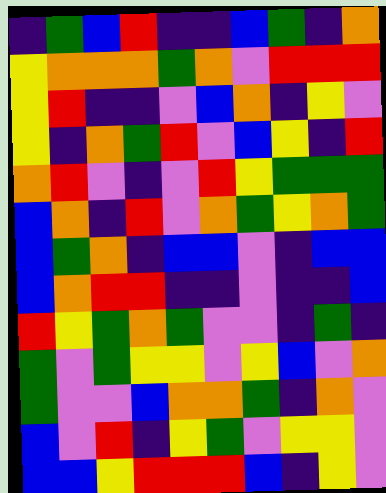[["indigo", "green", "blue", "red", "indigo", "indigo", "blue", "green", "indigo", "orange"], ["yellow", "orange", "orange", "orange", "green", "orange", "violet", "red", "red", "red"], ["yellow", "red", "indigo", "indigo", "violet", "blue", "orange", "indigo", "yellow", "violet"], ["yellow", "indigo", "orange", "green", "red", "violet", "blue", "yellow", "indigo", "red"], ["orange", "red", "violet", "indigo", "violet", "red", "yellow", "green", "green", "green"], ["blue", "orange", "indigo", "red", "violet", "orange", "green", "yellow", "orange", "green"], ["blue", "green", "orange", "indigo", "blue", "blue", "violet", "indigo", "blue", "blue"], ["blue", "orange", "red", "red", "indigo", "indigo", "violet", "indigo", "indigo", "blue"], ["red", "yellow", "green", "orange", "green", "violet", "violet", "indigo", "green", "indigo"], ["green", "violet", "green", "yellow", "yellow", "violet", "yellow", "blue", "violet", "orange"], ["green", "violet", "violet", "blue", "orange", "orange", "green", "indigo", "orange", "violet"], ["blue", "violet", "red", "indigo", "yellow", "green", "violet", "yellow", "yellow", "violet"], ["blue", "blue", "yellow", "red", "red", "red", "blue", "indigo", "yellow", "violet"]]